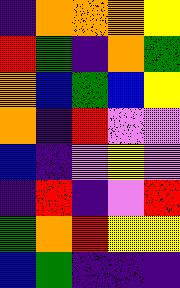[["indigo", "orange", "orange", "orange", "yellow"], ["red", "green", "indigo", "orange", "green"], ["orange", "blue", "green", "blue", "yellow"], ["orange", "indigo", "red", "violet", "violet"], ["blue", "indigo", "violet", "yellow", "violet"], ["indigo", "red", "indigo", "violet", "red"], ["green", "orange", "red", "yellow", "yellow"], ["blue", "green", "indigo", "indigo", "indigo"]]